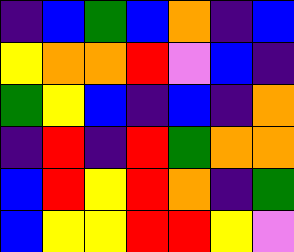[["indigo", "blue", "green", "blue", "orange", "indigo", "blue"], ["yellow", "orange", "orange", "red", "violet", "blue", "indigo"], ["green", "yellow", "blue", "indigo", "blue", "indigo", "orange"], ["indigo", "red", "indigo", "red", "green", "orange", "orange"], ["blue", "red", "yellow", "red", "orange", "indigo", "green"], ["blue", "yellow", "yellow", "red", "red", "yellow", "violet"]]